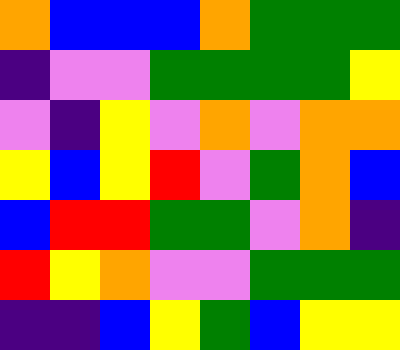[["orange", "blue", "blue", "blue", "orange", "green", "green", "green"], ["indigo", "violet", "violet", "green", "green", "green", "green", "yellow"], ["violet", "indigo", "yellow", "violet", "orange", "violet", "orange", "orange"], ["yellow", "blue", "yellow", "red", "violet", "green", "orange", "blue"], ["blue", "red", "red", "green", "green", "violet", "orange", "indigo"], ["red", "yellow", "orange", "violet", "violet", "green", "green", "green"], ["indigo", "indigo", "blue", "yellow", "green", "blue", "yellow", "yellow"]]